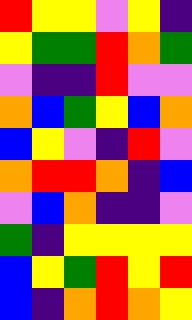[["red", "yellow", "yellow", "violet", "yellow", "indigo"], ["yellow", "green", "green", "red", "orange", "green"], ["violet", "indigo", "indigo", "red", "violet", "violet"], ["orange", "blue", "green", "yellow", "blue", "orange"], ["blue", "yellow", "violet", "indigo", "red", "violet"], ["orange", "red", "red", "orange", "indigo", "blue"], ["violet", "blue", "orange", "indigo", "indigo", "violet"], ["green", "indigo", "yellow", "yellow", "yellow", "yellow"], ["blue", "yellow", "green", "red", "yellow", "red"], ["blue", "indigo", "orange", "red", "orange", "yellow"]]